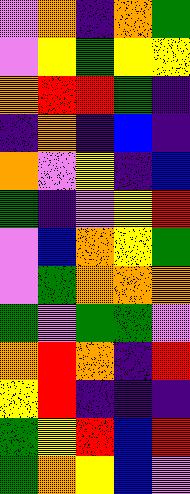[["violet", "orange", "indigo", "orange", "green"], ["violet", "yellow", "green", "yellow", "yellow"], ["orange", "red", "red", "green", "indigo"], ["indigo", "orange", "indigo", "blue", "indigo"], ["orange", "violet", "yellow", "indigo", "blue"], ["green", "indigo", "violet", "yellow", "red"], ["violet", "blue", "orange", "yellow", "green"], ["violet", "green", "orange", "orange", "orange"], ["green", "violet", "green", "green", "violet"], ["orange", "red", "orange", "indigo", "red"], ["yellow", "red", "indigo", "indigo", "indigo"], ["green", "yellow", "red", "blue", "red"], ["green", "orange", "yellow", "blue", "violet"]]